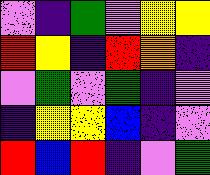[["violet", "indigo", "green", "violet", "yellow", "yellow"], ["red", "yellow", "indigo", "red", "orange", "indigo"], ["violet", "green", "violet", "green", "indigo", "violet"], ["indigo", "yellow", "yellow", "blue", "indigo", "violet"], ["red", "blue", "red", "indigo", "violet", "green"]]